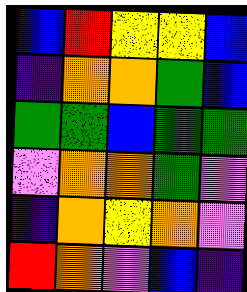[["blue", "red", "yellow", "yellow", "blue"], ["indigo", "orange", "orange", "green", "blue"], ["green", "green", "blue", "green", "green"], ["violet", "orange", "orange", "green", "violet"], ["indigo", "orange", "yellow", "orange", "violet"], ["red", "orange", "violet", "blue", "indigo"]]